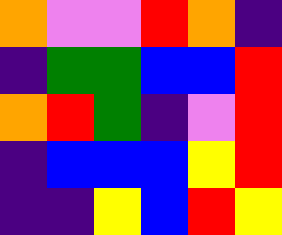[["orange", "violet", "violet", "red", "orange", "indigo"], ["indigo", "green", "green", "blue", "blue", "red"], ["orange", "red", "green", "indigo", "violet", "red"], ["indigo", "blue", "blue", "blue", "yellow", "red"], ["indigo", "indigo", "yellow", "blue", "red", "yellow"]]